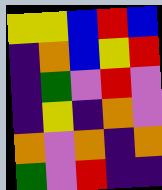[["yellow", "yellow", "blue", "red", "blue"], ["indigo", "orange", "blue", "yellow", "red"], ["indigo", "green", "violet", "red", "violet"], ["indigo", "yellow", "indigo", "orange", "violet"], ["orange", "violet", "orange", "indigo", "orange"], ["green", "violet", "red", "indigo", "indigo"]]